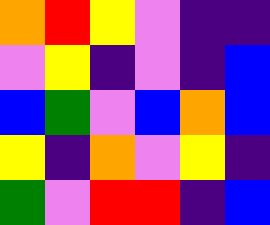[["orange", "red", "yellow", "violet", "indigo", "indigo"], ["violet", "yellow", "indigo", "violet", "indigo", "blue"], ["blue", "green", "violet", "blue", "orange", "blue"], ["yellow", "indigo", "orange", "violet", "yellow", "indigo"], ["green", "violet", "red", "red", "indigo", "blue"]]